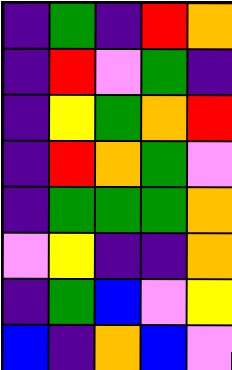[["indigo", "green", "indigo", "red", "orange"], ["indigo", "red", "violet", "green", "indigo"], ["indigo", "yellow", "green", "orange", "red"], ["indigo", "red", "orange", "green", "violet"], ["indigo", "green", "green", "green", "orange"], ["violet", "yellow", "indigo", "indigo", "orange"], ["indigo", "green", "blue", "violet", "yellow"], ["blue", "indigo", "orange", "blue", "violet"]]